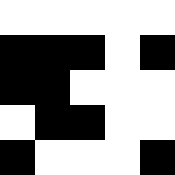[["white", "white", "white", "white", "white"], ["black", "black", "black", "white", "black"], ["black", "black", "white", "white", "white"], ["white", "black", "black", "white", "white"], ["black", "white", "white", "white", "black"]]